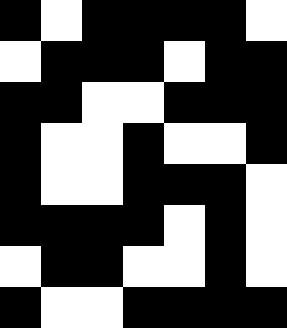[["black", "white", "black", "black", "black", "black", "white"], ["white", "black", "black", "black", "white", "black", "black"], ["black", "black", "white", "white", "black", "black", "black"], ["black", "white", "white", "black", "white", "white", "black"], ["black", "white", "white", "black", "black", "black", "white"], ["black", "black", "black", "black", "white", "black", "white"], ["white", "black", "black", "white", "white", "black", "white"], ["black", "white", "white", "black", "black", "black", "black"]]